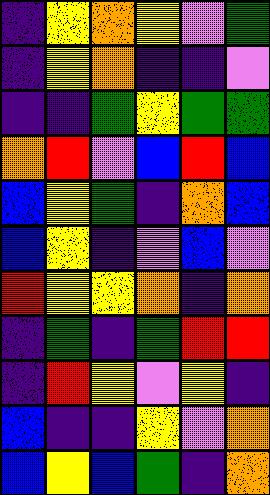[["indigo", "yellow", "orange", "yellow", "violet", "green"], ["indigo", "yellow", "orange", "indigo", "indigo", "violet"], ["indigo", "indigo", "green", "yellow", "green", "green"], ["orange", "red", "violet", "blue", "red", "blue"], ["blue", "yellow", "green", "indigo", "orange", "blue"], ["blue", "yellow", "indigo", "violet", "blue", "violet"], ["red", "yellow", "yellow", "orange", "indigo", "orange"], ["indigo", "green", "indigo", "green", "red", "red"], ["indigo", "red", "yellow", "violet", "yellow", "indigo"], ["blue", "indigo", "indigo", "yellow", "violet", "orange"], ["blue", "yellow", "blue", "green", "indigo", "orange"]]